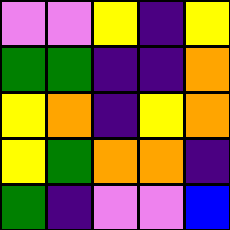[["violet", "violet", "yellow", "indigo", "yellow"], ["green", "green", "indigo", "indigo", "orange"], ["yellow", "orange", "indigo", "yellow", "orange"], ["yellow", "green", "orange", "orange", "indigo"], ["green", "indigo", "violet", "violet", "blue"]]